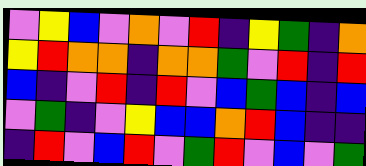[["violet", "yellow", "blue", "violet", "orange", "violet", "red", "indigo", "yellow", "green", "indigo", "orange"], ["yellow", "red", "orange", "orange", "indigo", "orange", "orange", "green", "violet", "red", "indigo", "red"], ["blue", "indigo", "violet", "red", "indigo", "red", "violet", "blue", "green", "blue", "indigo", "blue"], ["violet", "green", "indigo", "violet", "yellow", "blue", "blue", "orange", "red", "blue", "indigo", "indigo"], ["indigo", "red", "violet", "blue", "red", "violet", "green", "red", "violet", "blue", "violet", "green"]]